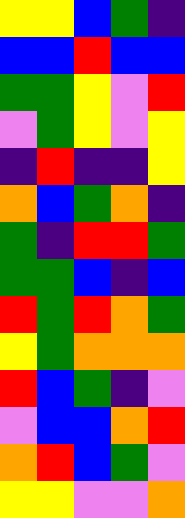[["yellow", "yellow", "blue", "green", "indigo"], ["blue", "blue", "red", "blue", "blue"], ["green", "green", "yellow", "violet", "red"], ["violet", "green", "yellow", "violet", "yellow"], ["indigo", "red", "indigo", "indigo", "yellow"], ["orange", "blue", "green", "orange", "indigo"], ["green", "indigo", "red", "red", "green"], ["green", "green", "blue", "indigo", "blue"], ["red", "green", "red", "orange", "green"], ["yellow", "green", "orange", "orange", "orange"], ["red", "blue", "green", "indigo", "violet"], ["violet", "blue", "blue", "orange", "red"], ["orange", "red", "blue", "green", "violet"], ["yellow", "yellow", "violet", "violet", "orange"]]